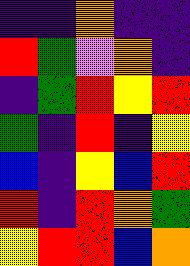[["indigo", "indigo", "orange", "indigo", "indigo"], ["red", "green", "violet", "orange", "indigo"], ["indigo", "green", "red", "yellow", "red"], ["green", "indigo", "red", "indigo", "yellow"], ["blue", "indigo", "yellow", "blue", "red"], ["red", "indigo", "red", "orange", "green"], ["yellow", "red", "red", "blue", "orange"]]